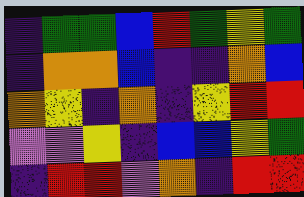[["indigo", "green", "green", "blue", "red", "green", "yellow", "green"], ["indigo", "orange", "orange", "blue", "indigo", "indigo", "orange", "blue"], ["orange", "yellow", "indigo", "orange", "indigo", "yellow", "red", "red"], ["violet", "violet", "yellow", "indigo", "blue", "blue", "yellow", "green"], ["indigo", "red", "red", "violet", "orange", "indigo", "red", "red"]]